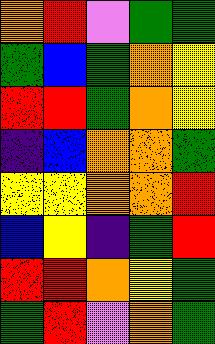[["orange", "red", "violet", "green", "green"], ["green", "blue", "green", "orange", "yellow"], ["red", "red", "green", "orange", "yellow"], ["indigo", "blue", "orange", "orange", "green"], ["yellow", "yellow", "orange", "orange", "red"], ["blue", "yellow", "indigo", "green", "red"], ["red", "red", "orange", "yellow", "green"], ["green", "red", "violet", "orange", "green"]]